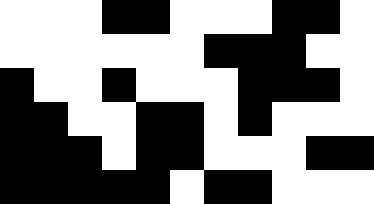[["white", "white", "white", "black", "black", "white", "white", "white", "black", "black", "white"], ["white", "white", "white", "white", "white", "white", "black", "black", "black", "white", "white"], ["black", "white", "white", "black", "white", "white", "white", "black", "black", "black", "white"], ["black", "black", "white", "white", "black", "black", "white", "black", "white", "white", "white"], ["black", "black", "black", "white", "black", "black", "white", "white", "white", "black", "black"], ["black", "black", "black", "black", "black", "white", "black", "black", "white", "white", "white"]]